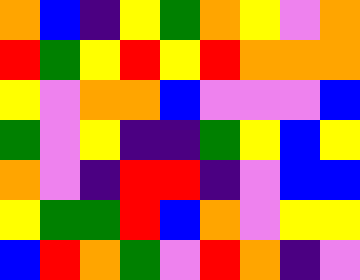[["orange", "blue", "indigo", "yellow", "green", "orange", "yellow", "violet", "orange"], ["red", "green", "yellow", "red", "yellow", "red", "orange", "orange", "orange"], ["yellow", "violet", "orange", "orange", "blue", "violet", "violet", "violet", "blue"], ["green", "violet", "yellow", "indigo", "indigo", "green", "yellow", "blue", "yellow"], ["orange", "violet", "indigo", "red", "red", "indigo", "violet", "blue", "blue"], ["yellow", "green", "green", "red", "blue", "orange", "violet", "yellow", "yellow"], ["blue", "red", "orange", "green", "violet", "red", "orange", "indigo", "violet"]]